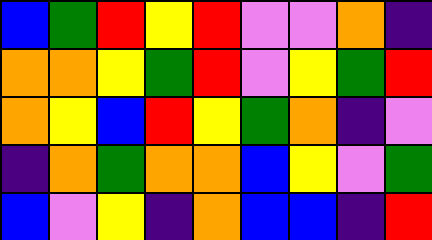[["blue", "green", "red", "yellow", "red", "violet", "violet", "orange", "indigo"], ["orange", "orange", "yellow", "green", "red", "violet", "yellow", "green", "red"], ["orange", "yellow", "blue", "red", "yellow", "green", "orange", "indigo", "violet"], ["indigo", "orange", "green", "orange", "orange", "blue", "yellow", "violet", "green"], ["blue", "violet", "yellow", "indigo", "orange", "blue", "blue", "indigo", "red"]]